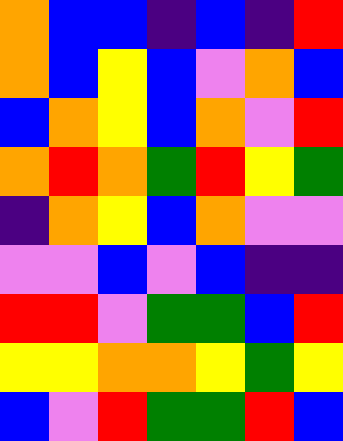[["orange", "blue", "blue", "indigo", "blue", "indigo", "red"], ["orange", "blue", "yellow", "blue", "violet", "orange", "blue"], ["blue", "orange", "yellow", "blue", "orange", "violet", "red"], ["orange", "red", "orange", "green", "red", "yellow", "green"], ["indigo", "orange", "yellow", "blue", "orange", "violet", "violet"], ["violet", "violet", "blue", "violet", "blue", "indigo", "indigo"], ["red", "red", "violet", "green", "green", "blue", "red"], ["yellow", "yellow", "orange", "orange", "yellow", "green", "yellow"], ["blue", "violet", "red", "green", "green", "red", "blue"]]